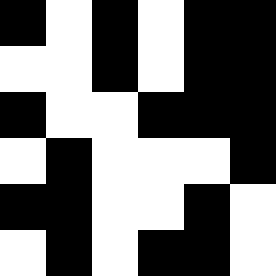[["black", "white", "black", "white", "black", "black"], ["white", "white", "black", "white", "black", "black"], ["black", "white", "white", "black", "black", "black"], ["white", "black", "white", "white", "white", "black"], ["black", "black", "white", "white", "black", "white"], ["white", "black", "white", "black", "black", "white"]]